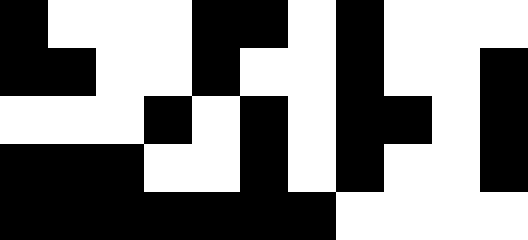[["black", "white", "white", "white", "black", "black", "white", "black", "white", "white", "white"], ["black", "black", "white", "white", "black", "white", "white", "black", "white", "white", "black"], ["white", "white", "white", "black", "white", "black", "white", "black", "black", "white", "black"], ["black", "black", "black", "white", "white", "black", "white", "black", "white", "white", "black"], ["black", "black", "black", "black", "black", "black", "black", "white", "white", "white", "white"]]